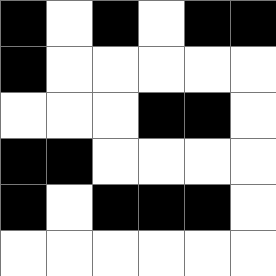[["black", "white", "black", "white", "black", "black"], ["black", "white", "white", "white", "white", "white"], ["white", "white", "white", "black", "black", "white"], ["black", "black", "white", "white", "white", "white"], ["black", "white", "black", "black", "black", "white"], ["white", "white", "white", "white", "white", "white"]]